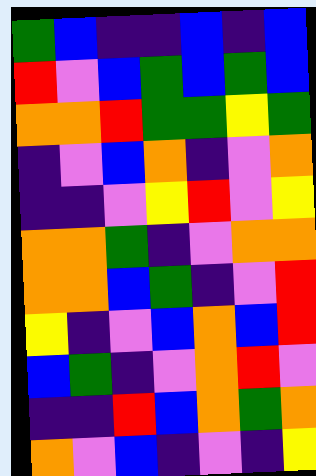[["green", "blue", "indigo", "indigo", "blue", "indigo", "blue"], ["red", "violet", "blue", "green", "blue", "green", "blue"], ["orange", "orange", "red", "green", "green", "yellow", "green"], ["indigo", "violet", "blue", "orange", "indigo", "violet", "orange"], ["indigo", "indigo", "violet", "yellow", "red", "violet", "yellow"], ["orange", "orange", "green", "indigo", "violet", "orange", "orange"], ["orange", "orange", "blue", "green", "indigo", "violet", "red"], ["yellow", "indigo", "violet", "blue", "orange", "blue", "red"], ["blue", "green", "indigo", "violet", "orange", "red", "violet"], ["indigo", "indigo", "red", "blue", "orange", "green", "orange"], ["orange", "violet", "blue", "indigo", "violet", "indigo", "yellow"]]